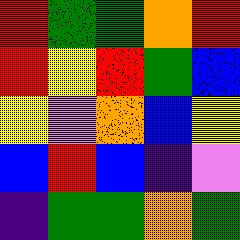[["red", "green", "green", "orange", "red"], ["red", "yellow", "red", "green", "blue"], ["yellow", "violet", "orange", "blue", "yellow"], ["blue", "red", "blue", "indigo", "violet"], ["indigo", "green", "green", "orange", "green"]]